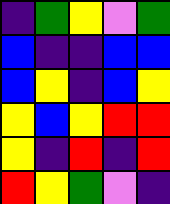[["indigo", "green", "yellow", "violet", "green"], ["blue", "indigo", "indigo", "blue", "blue"], ["blue", "yellow", "indigo", "blue", "yellow"], ["yellow", "blue", "yellow", "red", "red"], ["yellow", "indigo", "red", "indigo", "red"], ["red", "yellow", "green", "violet", "indigo"]]